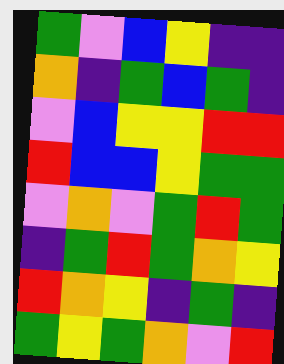[["green", "violet", "blue", "yellow", "indigo", "indigo"], ["orange", "indigo", "green", "blue", "green", "indigo"], ["violet", "blue", "yellow", "yellow", "red", "red"], ["red", "blue", "blue", "yellow", "green", "green"], ["violet", "orange", "violet", "green", "red", "green"], ["indigo", "green", "red", "green", "orange", "yellow"], ["red", "orange", "yellow", "indigo", "green", "indigo"], ["green", "yellow", "green", "orange", "violet", "red"]]